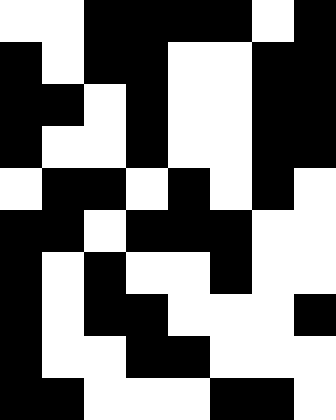[["white", "white", "black", "black", "black", "black", "white", "black"], ["black", "white", "black", "black", "white", "white", "black", "black"], ["black", "black", "white", "black", "white", "white", "black", "black"], ["black", "white", "white", "black", "white", "white", "black", "black"], ["white", "black", "black", "white", "black", "white", "black", "white"], ["black", "black", "white", "black", "black", "black", "white", "white"], ["black", "white", "black", "white", "white", "black", "white", "white"], ["black", "white", "black", "black", "white", "white", "white", "black"], ["black", "white", "white", "black", "black", "white", "white", "white"], ["black", "black", "white", "white", "white", "black", "black", "white"]]